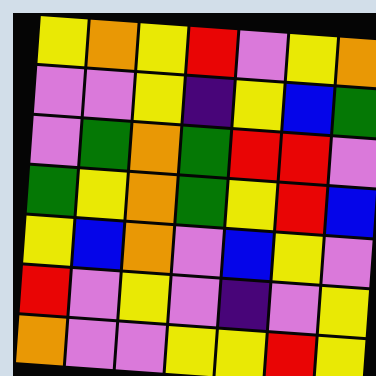[["yellow", "orange", "yellow", "red", "violet", "yellow", "orange"], ["violet", "violet", "yellow", "indigo", "yellow", "blue", "green"], ["violet", "green", "orange", "green", "red", "red", "violet"], ["green", "yellow", "orange", "green", "yellow", "red", "blue"], ["yellow", "blue", "orange", "violet", "blue", "yellow", "violet"], ["red", "violet", "yellow", "violet", "indigo", "violet", "yellow"], ["orange", "violet", "violet", "yellow", "yellow", "red", "yellow"]]